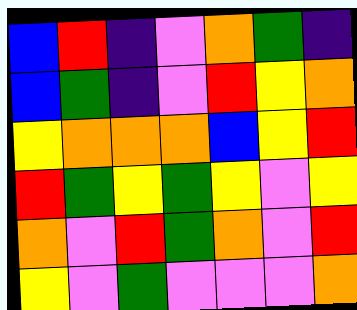[["blue", "red", "indigo", "violet", "orange", "green", "indigo"], ["blue", "green", "indigo", "violet", "red", "yellow", "orange"], ["yellow", "orange", "orange", "orange", "blue", "yellow", "red"], ["red", "green", "yellow", "green", "yellow", "violet", "yellow"], ["orange", "violet", "red", "green", "orange", "violet", "red"], ["yellow", "violet", "green", "violet", "violet", "violet", "orange"]]